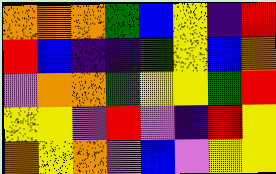[["orange", "orange", "orange", "green", "blue", "yellow", "indigo", "red"], ["red", "blue", "indigo", "indigo", "green", "yellow", "blue", "orange"], ["violet", "orange", "orange", "green", "yellow", "yellow", "green", "red"], ["yellow", "yellow", "violet", "red", "violet", "indigo", "red", "yellow"], ["orange", "yellow", "orange", "violet", "blue", "violet", "yellow", "yellow"]]